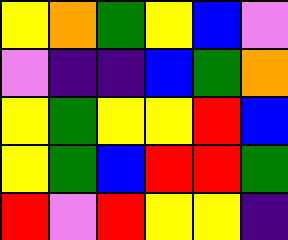[["yellow", "orange", "green", "yellow", "blue", "violet"], ["violet", "indigo", "indigo", "blue", "green", "orange"], ["yellow", "green", "yellow", "yellow", "red", "blue"], ["yellow", "green", "blue", "red", "red", "green"], ["red", "violet", "red", "yellow", "yellow", "indigo"]]